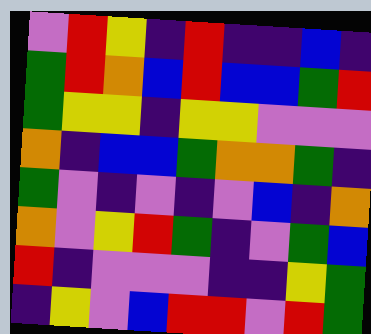[["violet", "red", "yellow", "indigo", "red", "indigo", "indigo", "blue", "indigo"], ["green", "red", "orange", "blue", "red", "blue", "blue", "green", "red"], ["green", "yellow", "yellow", "indigo", "yellow", "yellow", "violet", "violet", "violet"], ["orange", "indigo", "blue", "blue", "green", "orange", "orange", "green", "indigo"], ["green", "violet", "indigo", "violet", "indigo", "violet", "blue", "indigo", "orange"], ["orange", "violet", "yellow", "red", "green", "indigo", "violet", "green", "blue"], ["red", "indigo", "violet", "violet", "violet", "indigo", "indigo", "yellow", "green"], ["indigo", "yellow", "violet", "blue", "red", "red", "violet", "red", "green"]]